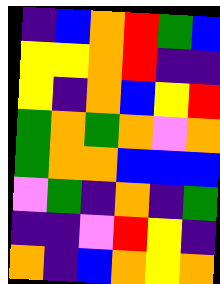[["indigo", "blue", "orange", "red", "green", "blue"], ["yellow", "yellow", "orange", "red", "indigo", "indigo"], ["yellow", "indigo", "orange", "blue", "yellow", "red"], ["green", "orange", "green", "orange", "violet", "orange"], ["green", "orange", "orange", "blue", "blue", "blue"], ["violet", "green", "indigo", "orange", "indigo", "green"], ["indigo", "indigo", "violet", "red", "yellow", "indigo"], ["orange", "indigo", "blue", "orange", "yellow", "orange"]]